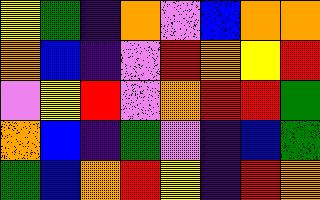[["yellow", "green", "indigo", "orange", "violet", "blue", "orange", "orange"], ["orange", "blue", "indigo", "violet", "red", "orange", "yellow", "red"], ["violet", "yellow", "red", "violet", "orange", "red", "red", "green"], ["orange", "blue", "indigo", "green", "violet", "indigo", "blue", "green"], ["green", "blue", "orange", "red", "yellow", "indigo", "red", "orange"]]